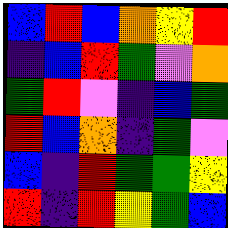[["blue", "red", "blue", "orange", "yellow", "red"], ["indigo", "blue", "red", "green", "violet", "orange"], ["green", "red", "violet", "indigo", "blue", "green"], ["red", "blue", "orange", "indigo", "green", "violet"], ["blue", "indigo", "red", "green", "green", "yellow"], ["red", "indigo", "red", "yellow", "green", "blue"]]